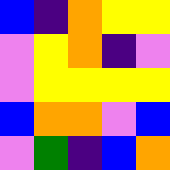[["blue", "indigo", "orange", "yellow", "yellow"], ["violet", "yellow", "orange", "indigo", "violet"], ["violet", "yellow", "yellow", "yellow", "yellow"], ["blue", "orange", "orange", "violet", "blue"], ["violet", "green", "indigo", "blue", "orange"]]